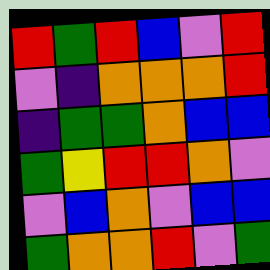[["red", "green", "red", "blue", "violet", "red"], ["violet", "indigo", "orange", "orange", "orange", "red"], ["indigo", "green", "green", "orange", "blue", "blue"], ["green", "yellow", "red", "red", "orange", "violet"], ["violet", "blue", "orange", "violet", "blue", "blue"], ["green", "orange", "orange", "red", "violet", "green"]]